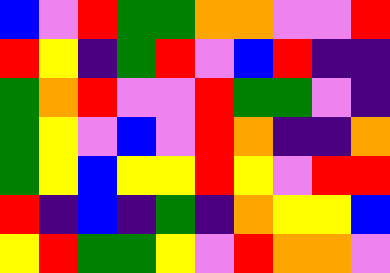[["blue", "violet", "red", "green", "green", "orange", "orange", "violet", "violet", "red"], ["red", "yellow", "indigo", "green", "red", "violet", "blue", "red", "indigo", "indigo"], ["green", "orange", "red", "violet", "violet", "red", "green", "green", "violet", "indigo"], ["green", "yellow", "violet", "blue", "violet", "red", "orange", "indigo", "indigo", "orange"], ["green", "yellow", "blue", "yellow", "yellow", "red", "yellow", "violet", "red", "red"], ["red", "indigo", "blue", "indigo", "green", "indigo", "orange", "yellow", "yellow", "blue"], ["yellow", "red", "green", "green", "yellow", "violet", "red", "orange", "orange", "violet"]]